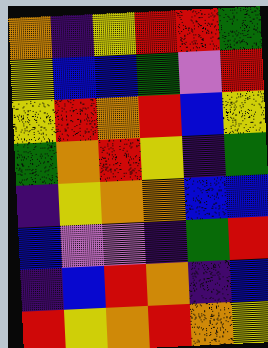[["orange", "indigo", "yellow", "red", "red", "green"], ["yellow", "blue", "blue", "green", "violet", "red"], ["yellow", "red", "orange", "red", "blue", "yellow"], ["green", "orange", "red", "yellow", "indigo", "green"], ["indigo", "yellow", "orange", "orange", "blue", "blue"], ["blue", "violet", "violet", "indigo", "green", "red"], ["indigo", "blue", "red", "orange", "indigo", "blue"], ["red", "yellow", "orange", "red", "orange", "yellow"]]